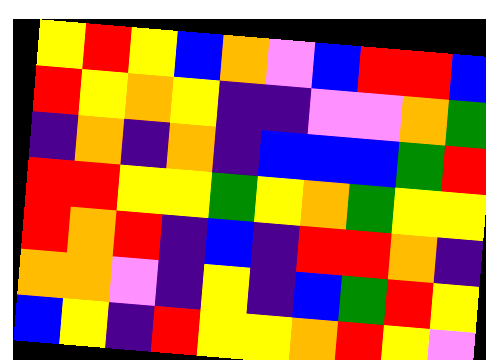[["yellow", "red", "yellow", "blue", "orange", "violet", "blue", "red", "red", "blue"], ["red", "yellow", "orange", "yellow", "indigo", "indigo", "violet", "violet", "orange", "green"], ["indigo", "orange", "indigo", "orange", "indigo", "blue", "blue", "blue", "green", "red"], ["red", "red", "yellow", "yellow", "green", "yellow", "orange", "green", "yellow", "yellow"], ["red", "orange", "red", "indigo", "blue", "indigo", "red", "red", "orange", "indigo"], ["orange", "orange", "violet", "indigo", "yellow", "indigo", "blue", "green", "red", "yellow"], ["blue", "yellow", "indigo", "red", "yellow", "yellow", "orange", "red", "yellow", "violet"]]